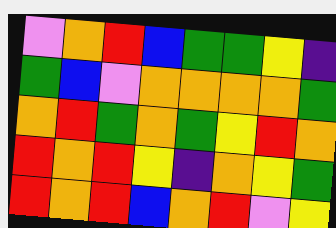[["violet", "orange", "red", "blue", "green", "green", "yellow", "indigo"], ["green", "blue", "violet", "orange", "orange", "orange", "orange", "green"], ["orange", "red", "green", "orange", "green", "yellow", "red", "orange"], ["red", "orange", "red", "yellow", "indigo", "orange", "yellow", "green"], ["red", "orange", "red", "blue", "orange", "red", "violet", "yellow"]]